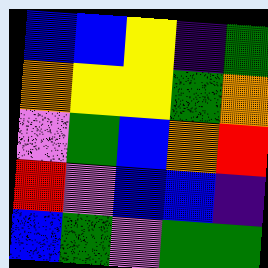[["blue", "blue", "yellow", "indigo", "green"], ["orange", "yellow", "yellow", "green", "orange"], ["violet", "green", "blue", "orange", "red"], ["red", "violet", "blue", "blue", "indigo"], ["blue", "green", "violet", "green", "green"]]